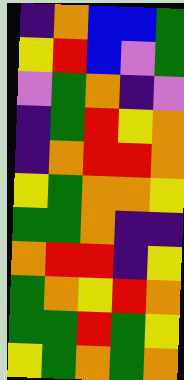[["indigo", "orange", "blue", "blue", "green"], ["yellow", "red", "blue", "violet", "green"], ["violet", "green", "orange", "indigo", "violet"], ["indigo", "green", "red", "yellow", "orange"], ["indigo", "orange", "red", "red", "orange"], ["yellow", "green", "orange", "orange", "yellow"], ["green", "green", "orange", "indigo", "indigo"], ["orange", "red", "red", "indigo", "yellow"], ["green", "orange", "yellow", "red", "orange"], ["green", "green", "red", "green", "yellow"], ["yellow", "green", "orange", "green", "orange"]]